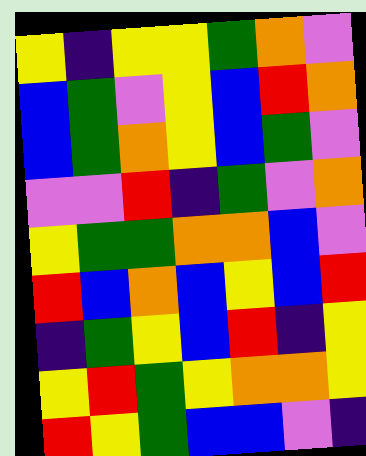[["yellow", "indigo", "yellow", "yellow", "green", "orange", "violet"], ["blue", "green", "violet", "yellow", "blue", "red", "orange"], ["blue", "green", "orange", "yellow", "blue", "green", "violet"], ["violet", "violet", "red", "indigo", "green", "violet", "orange"], ["yellow", "green", "green", "orange", "orange", "blue", "violet"], ["red", "blue", "orange", "blue", "yellow", "blue", "red"], ["indigo", "green", "yellow", "blue", "red", "indigo", "yellow"], ["yellow", "red", "green", "yellow", "orange", "orange", "yellow"], ["red", "yellow", "green", "blue", "blue", "violet", "indigo"]]